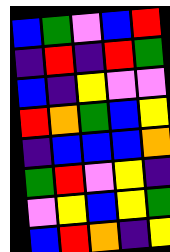[["blue", "green", "violet", "blue", "red"], ["indigo", "red", "indigo", "red", "green"], ["blue", "indigo", "yellow", "violet", "violet"], ["red", "orange", "green", "blue", "yellow"], ["indigo", "blue", "blue", "blue", "orange"], ["green", "red", "violet", "yellow", "indigo"], ["violet", "yellow", "blue", "yellow", "green"], ["blue", "red", "orange", "indigo", "yellow"]]